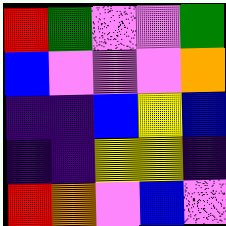[["red", "green", "violet", "violet", "green"], ["blue", "violet", "violet", "violet", "orange"], ["indigo", "indigo", "blue", "yellow", "blue"], ["indigo", "indigo", "yellow", "yellow", "indigo"], ["red", "orange", "violet", "blue", "violet"]]